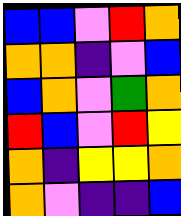[["blue", "blue", "violet", "red", "orange"], ["orange", "orange", "indigo", "violet", "blue"], ["blue", "orange", "violet", "green", "orange"], ["red", "blue", "violet", "red", "yellow"], ["orange", "indigo", "yellow", "yellow", "orange"], ["orange", "violet", "indigo", "indigo", "blue"]]